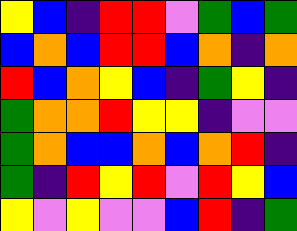[["yellow", "blue", "indigo", "red", "red", "violet", "green", "blue", "green"], ["blue", "orange", "blue", "red", "red", "blue", "orange", "indigo", "orange"], ["red", "blue", "orange", "yellow", "blue", "indigo", "green", "yellow", "indigo"], ["green", "orange", "orange", "red", "yellow", "yellow", "indigo", "violet", "violet"], ["green", "orange", "blue", "blue", "orange", "blue", "orange", "red", "indigo"], ["green", "indigo", "red", "yellow", "red", "violet", "red", "yellow", "blue"], ["yellow", "violet", "yellow", "violet", "violet", "blue", "red", "indigo", "green"]]